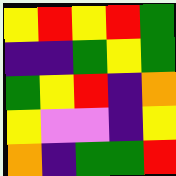[["yellow", "red", "yellow", "red", "green"], ["indigo", "indigo", "green", "yellow", "green"], ["green", "yellow", "red", "indigo", "orange"], ["yellow", "violet", "violet", "indigo", "yellow"], ["orange", "indigo", "green", "green", "red"]]